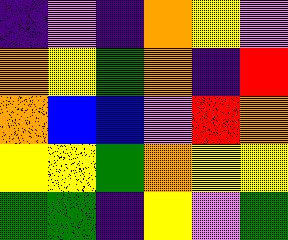[["indigo", "violet", "indigo", "orange", "yellow", "violet"], ["orange", "yellow", "green", "orange", "indigo", "red"], ["orange", "blue", "blue", "violet", "red", "orange"], ["yellow", "yellow", "green", "orange", "yellow", "yellow"], ["green", "green", "indigo", "yellow", "violet", "green"]]